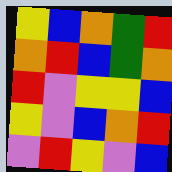[["yellow", "blue", "orange", "green", "red"], ["orange", "red", "blue", "green", "orange"], ["red", "violet", "yellow", "yellow", "blue"], ["yellow", "violet", "blue", "orange", "red"], ["violet", "red", "yellow", "violet", "blue"]]